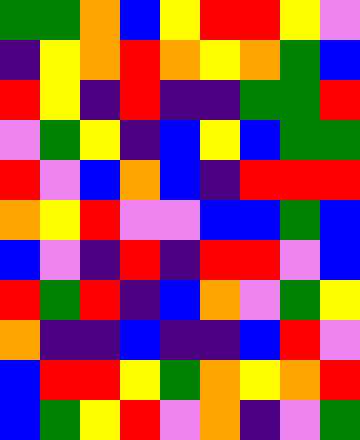[["green", "green", "orange", "blue", "yellow", "red", "red", "yellow", "violet"], ["indigo", "yellow", "orange", "red", "orange", "yellow", "orange", "green", "blue"], ["red", "yellow", "indigo", "red", "indigo", "indigo", "green", "green", "red"], ["violet", "green", "yellow", "indigo", "blue", "yellow", "blue", "green", "green"], ["red", "violet", "blue", "orange", "blue", "indigo", "red", "red", "red"], ["orange", "yellow", "red", "violet", "violet", "blue", "blue", "green", "blue"], ["blue", "violet", "indigo", "red", "indigo", "red", "red", "violet", "blue"], ["red", "green", "red", "indigo", "blue", "orange", "violet", "green", "yellow"], ["orange", "indigo", "indigo", "blue", "indigo", "indigo", "blue", "red", "violet"], ["blue", "red", "red", "yellow", "green", "orange", "yellow", "orange", "red"], ["blue", "green", "yellow", "red", "violet", "orange", "indigo", "violet", "green"]]